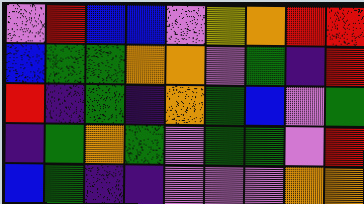[["violet", "red", "blue", "blue", "violet", "yellow", "orange", "red", "red"], ["blue", "green", "green", "orange", "orange", "violet", "green", "indigo", "red"], ["red", "indigo", "green", "indigo", "orange", "green", "blue", "violet", "green"], ["indigo", "green", "orange", "green", "violet", "green", "green", "violet", "red"], ["blue", "green", "indigo", "indigo", "violet", "violet", "violet", "orange", "orange"]]